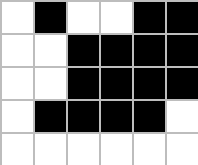[["white", "black", "white", "white", "black", "black"], ["white", "white", "black", "black", "black", "black"], ["white", "white", "black", "black", "black", "black"], ["white", "black", "black", "black", "black", "white"], ["white", "white", "white", "white", "white", "white"]]